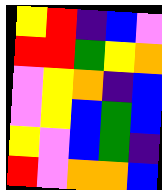[["yellow", "red", "indigo", "blue", "violet"], ["red", "red", "green", "yellow", "orange"], ["violet", "yellow", "orange", "indigo", "blue"], ["violet", "yellow", "blue", "green", "blue"], ["yellow", "violet", "blue", "green", "indigo"], ["red", "violet", "orange", "orange", "blue"]]